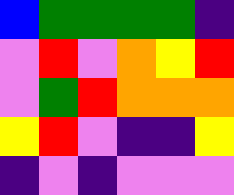[["blue", "green", "green", "green", "green", "indigo"], ["violet", "red", "violet", "orange", "yellow", "red"], ["violet", "green", "red", "orange", "orange", "orange"], ["yellow", "red", "violet", "indigo", "indigo", "yellow"], ["indigo", "violet", "indigo", "violet", "violet", "violet"]]